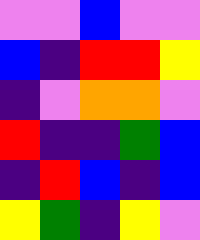[["violet", "violet", "blue", "violet", "violet"], ["blue", "indigo", "red", "red", "yellow"], ["indigo", "violet", "orange", "orange", "violet"], ["red", "indigo", "indigo", "green", "blue"], ["indigo", "red", "blue", "indigo", "blue"], ["yellow", "green", "indigo", "yellow", "violet"]]